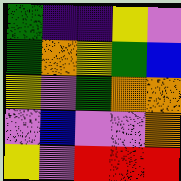[["green", "indigo", "indigo", "yellow", "violet"], ["green", "orange", "yellow", "green", "blue"], ["yellow", "violet", "green", "orange", "orange"], ["violet", "blue", "violet", "violet", "orange"], ["yellow", "violet", "red", "red", "red"]]